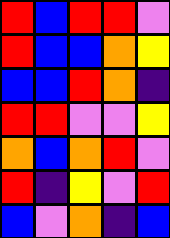[["red", "blue", "red", "red", "violet"], ["red", "blue", "blue", "orange", "yellow"], ["blue", "blue", "red", "orange", "indigo"], ["red", "red", "violet", "violet", "yellow"], ["orange", "blue", "orange", "red", "violet"], ["red", "indigo", "yellow", "violet", "red"], ["blue", "violet", "orange", "indigo", "blue"]]